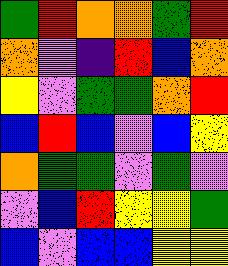[["green", "red", "orange", "orange", "green", "red"], ["orange", "violet", "indigo", "red", "blue", "orange"], ["yellow", "violet", "green", "green", "orange", "red"], ["blue", "red", "blue", "violet", "blue", "yellow"], ["orange", "green", "green", "violet", "green", "violet"], ["violet", "blue", "red", "yellow", "yellow", "green"], ["blue", "violet", "blue", "blue", "yellow", "yellow"]]